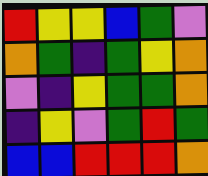[["red", "yellow", "yellow", "blue", "green", "violet"], ["orange", "green", "indigo", "green", "yellow", "orange"], ["violet", "indigo", "yellow", "green", "green", "orange"], ["indigo", "yellow", "violet", "green", "red", "green"], ["blue", "blue", "red", "red", "red", "orange"]]